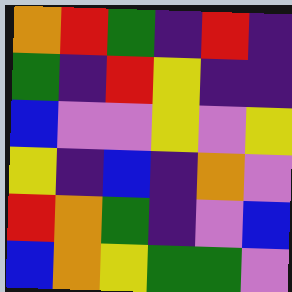[["orange", "red", "green", "indigo", "red", "indigo"], ["green", "indigo", "red", "yellow", "indigo", "indigo"], ["blue", "violet", "violet", "yellow", "violet", "yellow"], ["yellow", "indigo", "blue", "indigo", "orange", "violet"], ["red", "orange", "green", "indigo", "violet", "blue"], ["blue", "orange", "yellow", "green", "green", "violet"]]